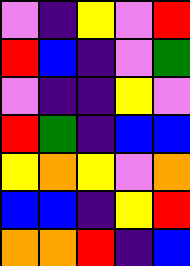[["violet", "indigo", "yellow", "violet", "red"], ["red", "blue", "indigo", "violet", "green"], ["violet", "indigo", "indigo", "yellow", "violet"], ["red", "green", "indigo", "blue", "blue"], ["yellow", "orange", "yellow", "violet", "orange"], ["blue", "blue", "indigo", "yellow", "red"], ["orange", "orange", "red", "indigo", "blue"]]